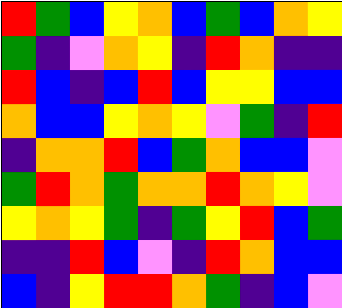[["red", "green", "blue", "yellow", "orange", "blue", "green", "blue", "orange", "yellow"], ["green", "indigo", "violet", "orange", "yellow", "indigo", "red", "orange", "indigo", "indigo"], ["red", "blue", "indigo", "blue", "red", "blue", "yellow", "yellow", "blue", "blue"], ["orange", "blue", "blue", "yellow", "orange", "yellow", "violet", "green", "indigo", "red"], ["indigo", "orange", "orange", "red", "blue", "green", "orange", "blue", "blue", "violet"], ["green", "red", "orange", "green", "orange", "orange", "red", "orange", "yellow", "violet"], ["yellow", "orange", "yellow", "green", "indigo", "green", "yellow", "red", "blue", "green"], ["indigo", "indigo", "red", "blue", "violet", "indigo", "red", "orange", "blue", "blue"], ["blue", "indigo", "yellow", "red", "red", "orange", "green", "indigo", "blue", "violet"]]